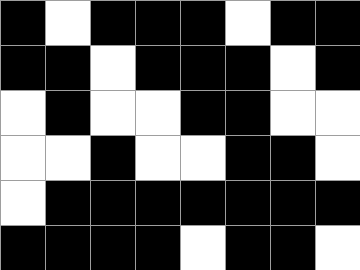[["black", "white", "black", "black", "black", "white", "black", "black"], ["black", "black", "white", "black", "black", "black", "white", "black"], ["white", "black", "white", "white", "black", "black", "white", "white"], ["white", "white", "black", "white", "white", "black", "black", "white"], ["white", "black", "black", "black", "black", "black", "black", "black"], ["black", "black", "black", "black", "white", "black", "black", "white"]]